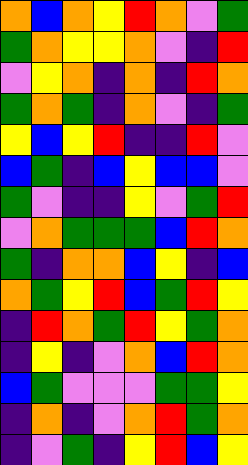[["orange", "blue", "orange", "yellow", "red", "orange", "violet", "green"], ["green", "orange", "yellow", "yellow", "orange", "violet", "indigo", "red"], ["violet", "yellow", "orange", "indigo", "orange", "indigo", "red", "orange"], ["green", "orange", "green", "indigo", "orange", "violet", "indigo", "green"], ["yellow", "blue", "yellow", "red", "indigo", "indigo", "red", "violet"], ["blue", "green", "indigo", "blue", "yellow", "blue", "blue", "violet"], ["green", "violet", "indigo", "indigo", "yellow", "violet", "green", "red"], ["violet", "orange", "green", "green", "green", "blue", "red", "orange"], ["green", "indigo", "orange", "orange", "blue", "yellow", "indigo", "blue"], ["orange", "green", "yellow", "red", "blue", "green", "red", "yellow"], ["indigo", "red", "orange", "green", "red", "yellow", "green", "orange"], ["indigo", "yellow", "indigo", "violet", "orange", "blue", "red", "orange"], ["blue", "green", "violet", "violet", "violet", "green", "green", "yellow"], ["indigo", "orange", "indigo", "violet", "orange", "red", "green", "orange"], ["indigo", "violet", "green", "indigo", "yellow", "red", "blue", "yellow"]]